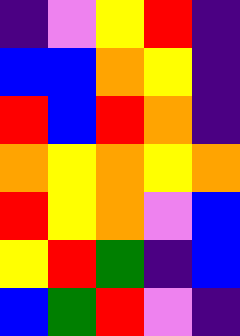[["indigo", "violet", "yellow", "red", "indigo"], ["blue", "blue", "orange", "yellow", "indigo"], ["red", "blue", "red", "orange", "indigo"], ["orange", "yellow", "orange", "yellow", "orange"], ["red", "yellow", "orange", "violet", "blue"], ["yellow", "red", "green", "indigo", "blue"], ["blue", "green", "red", "violet", "indigo"]]